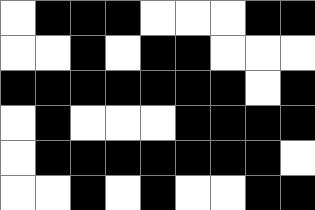[["white", "black", "black", "black", "white", "white", "white", "black", "black"], ["white", "white", "black", "white", "black", "black", "white", "white", "white"], ["black", "black", "black", "black", "black", "black", "black", "white", "black"], ["white", "black", "white", "white", "white", "black", "black", "black", "black"], ["white", "black", "black", "black", "black", "black", "black", "black", "white"], ["white", "white", "black", "white", "black", "white", "white", "black", "black"]]